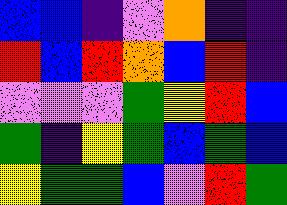[["blue", "blue", "indigo", "violet", "orange", "indigo", "indigo"], ["red", "blue", "red", "orange", "blue", "red", "indigo"], ["violet", "violet", "violet", "green", "yellow", "red", "blue"], ["green", "indigo", "yellow", "green", "blue", "green", "blue"], ["yellow", "green", "green", "blue", "violet", "red", "green"]]